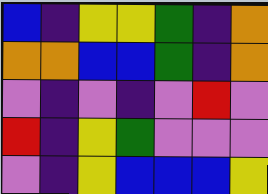[["blue", "indigo", "yellow", "yellow", "green", "indigo", "orange"], ["orange", "orange", "blue", "blue", "green", "indigo", "orange"], ["violet", "indigo", "violet", "indigo", "violet", "red", "violet"], ["red", "indigo", "yellow", "green", "violet", "violet", "violet"], ["violet", "indigo", "yellow", "blue", "blue", "blue", "yellow"]]